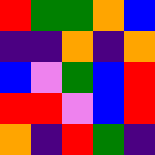[["red", "green", "green", "orange", "blue"], ["indigo", "indigo", "orange", "indigo", "orange"], ["blue", "violet", "green", "blue", "red"], ["red", "red", "violet", "blue", "red"], ["orange", "indigo", "red", "green", "indigo"]]